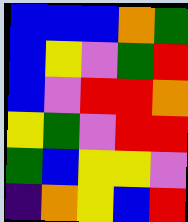[["blue", "blue", "blue", "orange", "green"], ["blue", "yellow", "violet", "green", "red"], ["blue", "violet", "red", "red", "orange"], ["yellow", "green", "violet", "red", "red"], ["green", "blue", "yellow", "yellow", "violet"], ["indigo", "orange", "yellow", "blue", "red"]]